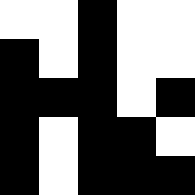[["white", "white", "black", "white", "white"], ["black", "white", "black", "white", "white"], ["black", "black", "black", "white", "black"], ["black", "white", "black", "black", "white"], ["black", "white", "black", "black", "black"]]